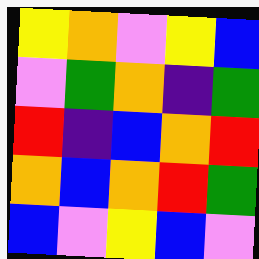[["yellow", "orange", "violet", "yellow", "blue"], ["violet", "green", "orange", "indigo", "green"], ["red", "indigo", "blue", "orange", "red"], ["orange", "blue", "orange", "red", "green"], ["blue", "violet", "yellow", "blue", "violet"]]